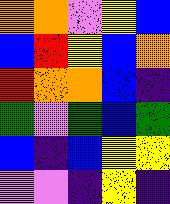[["orange", "orange", "violet", "yellow", "blue"], ["blue", "red", "yellow", "blue", "orange"], ["red", "orange", "orange", "blue", "indigo"], ["green", "violet", "green", "blue", "green"], ["blue", "indigo", "blue", "yellow", "yellow"], ["violet", "violet", "indigo", "yellow", "indigo"]]